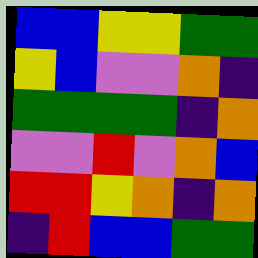[["blue", "blue", "yellow", "yellow", "green", "green"], ["yellow", "blue", "violet", "violet", "orange", "indigo"], ["green", "green", "green", "green", "indigo", "orange"], ["violet", "violet", "red", "violet", "orange", "blue"], ["red", "red", "yellow", "orange", "indigo", "orange"], ["indigo", "red", "blue", "blue", "green", "green"]]